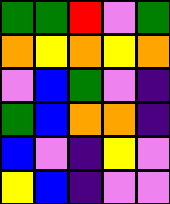[["green", "green", "red", "violet", "green"], ["orange", "yellow", "orange", "yellow", "orange"], ["violet", "blue", "green", "violet", "indigo"], ["green", "blue", "orange", "orange", "indigo"], ["blue", "violet", "indigo", "yellow", "violet"], ["yellow", "blue", "indigo", "violet", "violet"]]